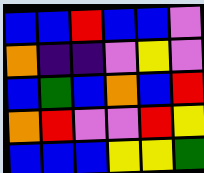[["blue", "blue", "red", "blue", "blue", "violet"], ["orange", "indigo", "indigo", "violet", "yellow", "violet"], ["blue", "green", "blue", "orange", "blue", "red"], ["orange", "red", "violet", "violet", "red", "yellow"], ["blue", "blue", "blue", "yellow", "yellow", "green"]]